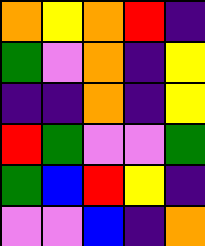[["orange", "yellow", "orange", "red", "indigo"], ["green", "violet", "orange", "indigo", "yellow"], ["indigo", "indigo", "orange", "indigo", "yellow"], ["red", "green", "violet", "violet", "green"], ["green", "blue", "red", "yellow", "indigo"], ["violet", "violet", "blue", "indigo", "orange"]]